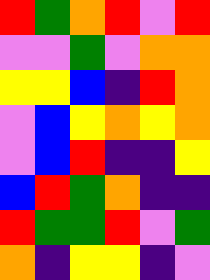[["red", "green", "orange", "red", "violet", "red"], ["violet", "violet", "green", "violet", "orange", "orange"], ["yellow", "yellow", "blue", "indigo", "red", "orange"], ["violet", "blue", "yellow", "orange", "yellow", "orange"], ["violet", "blue", "red", "indigo", "indigo", "yellow"], ["blue", "red", "green", "orange", "indigo", "indigo"], ["red", "green", "green", "red", "violet", "green"], ["orange", "indigo", "yellow", "yellow", "indigo", "violet"]]